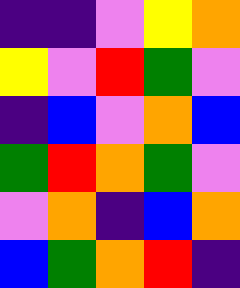[["indigo", "indigo", "violet", "yellow", "orange"], ["yellow", "violet", "red", "green", "violet"], ["indigo", "blue", "violet", "orange", "blue"], ["green", "red", "orange", "green", "violet"], ["violet", "orange", "indigo", "blue", "orange"], ["blue", "green", "orange", "red", "indigo"]]